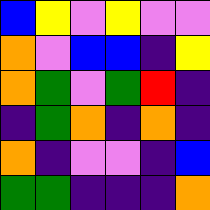[["blue", "yellow", "violet", "yellow", "violet", "violet"], ["orange", "violet", "blue", "blue", "indigo", "yellow"], ["orange", "green", "violet", "green", "red", "indigo"], ["indigo", "green", "orange", "indigo", "orange", "indigo"], ["orange", "indigo", "violet", "violet", "indigo", "blue"], ["green", "green", "indigo", "indigo", "indigo", "orange"]]